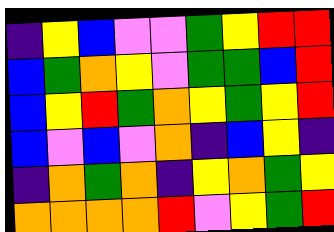[["indigo", "yellow", "blue", "violet", "violet", "green", "yellow", "red", "red"], ["blue", "green", "orange", "yellow", "violet", "green", "green", "blue", "red"], ["blue", "yellow", "red", "green", "orange", "yellow", "green", "yellow", "red"], ["blue", "violet", "blue", "violet", "orange", "indigo", "blue", "yellow", "indigo"], ["indigo", "orange", "green", "orange", "indigo", "yellow", "orange", "green", "yellow"], ["orange", "orange", "orange", "orange", "red", "violet", "yellow", "green", "red"]]